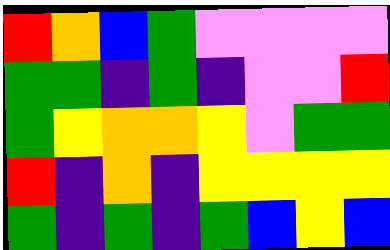[["red", "orange", "blue", "green", "violet", "violet", "violet", "violet"], ["green", "green", "indigo", "green", "indigo", "violet", "violet", "red"], ["green", "yellow", "orange", "orange", "yellow", "violet", "green", "green"], ["red", "indigo", "orange", "indigo", "yellow", "yellow", "yellow", "yellow"], ["green", "indigo", "green", "indigo", "green", "blue", "yellow", "blue"]]